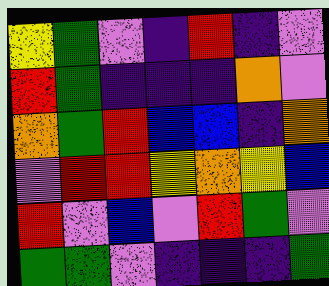[["yellow", "green", "violet", "indigo", "red", "indigo", "violet"], ["red", "green", "indigo", "indigo", "indigo", "orange", "violet"], ["orange", "green", "red", "blue", "blue", "indigo", "orange"], ["violet", "red", "red", "yellow", "orange", "yellow", "blue"], ["red", "violet", "blue", "violet", "red", "green", "violet"], ["green", "green", "violet", "indigo", "indigo", "indigo", "green"]]